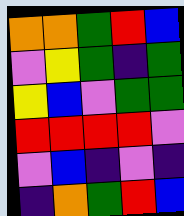[["orange", "orange", "green", "red", "blue"], ["violet", "yellow", "green", "indigo", "green"], ["yellow", "blue", "violet", "green", "green"], ["red", "red", "red", "red", "violet"], ["violet", "blue", "indigo", "violet", "indigo"], ["indigo", "orange", "green", "red", "blue"]]